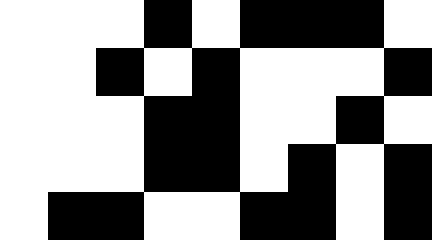[["white", "white", "white", "black", "white", "black", "black", "black", "white"], ["white", "white", "black", "white", "black", "white", "white", "white", "black"], ["white", "white", "white", "black", "black", "white", "white", "black", "white"], ["white", "white", "white", "black", "black", "white", "black", "white", "black"], ["white", "black", "black", "white", "white", "black", "black", "white", "black"]]